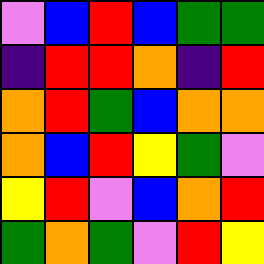[["violet", "blue", "red", "blue", "green", "green"], ["indigo", "red", "red", "orange", "indigo", "red"], ["orange", "red", "green", "blue", "orange", "orange"], ["orange", "blue", "red", "yellow", "green", "violet"], ["yellow", "red", "violet", "blue", "orange", "red"], ["green", "orange", "green", "violet", "red", "yellow"]]